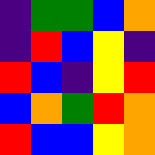[["indigo", "green", "green", "blue", "orange"], ["indigo", "red", "blue", "yellow", "indigo"], ["red", "blue", "indigo", "yellow", "red"], ["blue", "orange", "green", "red", "orange"], ["red", "blue", "blue", "yellow", "orange"]]